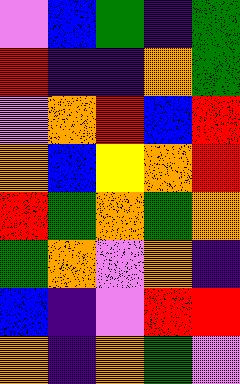[["violet", "blue", "green", "indigo", "green"], ["red", "indigo", "indigo", "orange", "green"], ["violet", "orange", "red", "blue", "red"], ["orange", "blue", "yellow", "orange", "red"], ["red", "green", "orange", "green", "orange"], ["green", "orange", "violet", "orange", "indigo"], ["blue", "indigo", "violet", "red", "red"], ["orange", "indigo", "orange", "green", "violet"]]